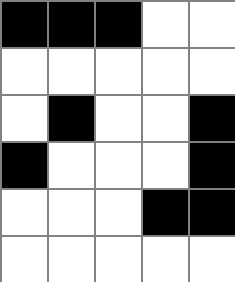[["black", "black", "black", "white", "white"], ["white", "white", "white", "white", "white"], ["white", "black", "white", "white", "black"], ["black", "white", "white", "white", "black"], ["white", "white", "white", "black", "black"], ["white", "white", "white", "white", "white"]]